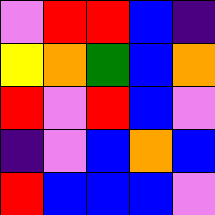[["violet", "red", "red", "blue", "indigo"], ["yellow", "orange", "green", "blue", "orange"], ["red", "violet", "red", "blue", "violet"], ["indigo", "violet", "blue", "orange", "blue"], ["red", "blue", "blue", "blue", "violet"]]